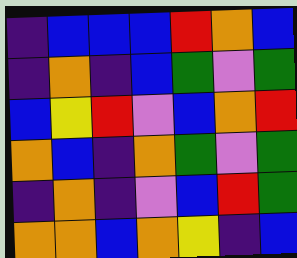[["indigo", "blue", "blue", "blue", "red", "orange", "blue"], ["indigo", "orange", "indigo", "blue", "green", "violet", "green"], ["blue", "yellow", "red", "violet", "blue", "orange", "red"], ["orange", "blue", "indigo", "orange", "green", "violet", "green"], ["indigo", "orange", "indigo", "violet", "blue", "red", "green"], ["orange", "orange", "blue", "orange", "yellow", "indigo", "blue"]]